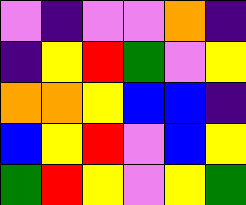[["violet", "indigo", "violet", "violet", "orange", "indigo"], ["indigo", "yellow", "red", "green", "violet", "yellow"], ["orange", "orange", "yellow", "blue", "blue", "indigo"], ["blue", "yellow", "red", "violet", "blue", "yellow"], ["green", "red", "yellow", "violet", "yellow", "green"]]